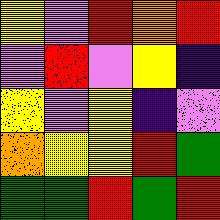[["yellow", "violet", "red", "orange", "red"], ["violet", "red", "violet", "yellow", "indigo"], ["yellow", "violet", "yellow", "indigo", "violet"], ["orange", "yellow", "yellow", "red", "green"], ["green", "green", "red", "green", "red"]]